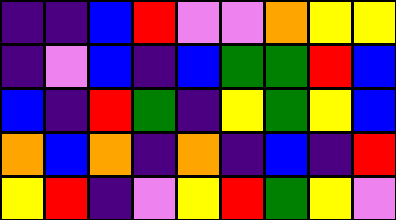[["indigo", "indigo", "blue", "red", "violet", "violet", "orange", "yellow", "yellow"], ["indigo", "violet", "blue", "indigo", "blue", "green", "green", "red", "blue"], ["blue", "indigo", "red", "green", "indigo", "yellow", "green", "yellow", "blue"], ["orange", "blue", "orange", "indigo", "orange", "indigo", "blue", "indigo", "red"], ["yellow", "red", "indigo", "violet", "yellow", "red", "green", "yellow", "violet"]]